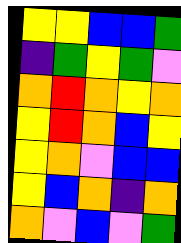[["yellow", "yellow", "blue", "blue", "green"], ["indigo", "green", "yellow", "green", "violet"], ["orange", "red", "orange", "yellow", "orange"], ["yellow", "red", "orange", "blue", "yellow"], ["yellow", "orange", "violet", "blue", "blue"], ["yellow", "blue", "orange", "indigo", "orange"], ["orange", "violet", "blue", "violet", "green"]]